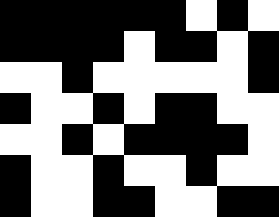[["black", "black", "black", "black", "black", "black", "white", "black", "white"], ["black", "black", "black", "black", "white", "black", "black", "white", "black"], ["white", "white", "black", "white", "white", "white", "white", "white", "black"], ["black", "white", "white", "black", "white", "black", "black", "white", "white"], ["white", "white", "black", "white", "black", "black", "black", "black", "white"], ["black", "white", "white", "black", "white", "white", "black", "white", "white"], ["black", "white", "white", "black", "black", "white", "white", "black", "black"]]